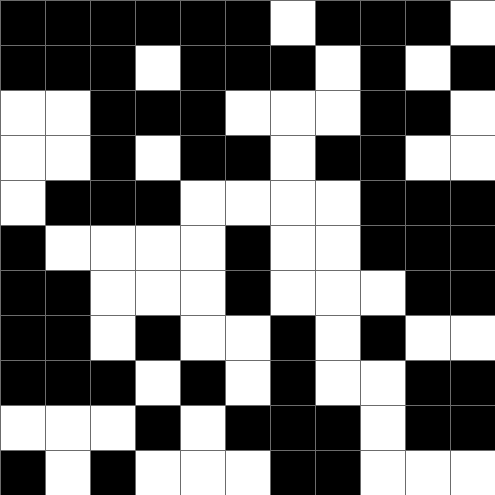[["black", "black", "black", "black", "black", "black", "white", "black", "black", "black", "white"], ["black", "black", "black", "white", "black", "black", "black", "white", "black", "white", "black"], ["white", "white", "black", "black", "black", "white", "white", "white", "black", "black", "white"], ["white", "white", "black", "white", "black", "black", "white", "black", "black", "white", "white"], ["white", "black", "black", "black", "white", "white", "white", "white", "black", "black", "black"], ["black", "white", "white", "white", "white", "black", "white", "white", "black", "black", "black"], ["black", "black", "white", "white", "white", "black", "white", "white", "white", "black", "black"], ["black", "black", "white", "black", "white", "white", "black", "white", "black", "white", "white"], ["black", "black", "black", "white", "black", "white", "black", "white", "white", "black", "black"], ["white", "white", "white", "black", "white", "black", "black", "black", "white", "black", "black"], ["black", "white", "black", "white", "white", "white", "black", "black", "white", "white", "white"]]